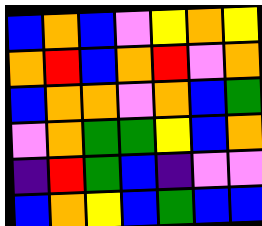[["blue", "orange", "blue", "violet", "yellow", "orange", "yellow"], ["orange", "red", "blue", "orange", "red", "violet", "orange"], ["blue", "orange", "orange", "violet", "orange", "blue", "green"], ["violet", "orange", "green", "green", "yellow", "blue", "orange"], ["indigo", "red", "green", "blue", "indigo", "violet", "violet"], ["blue", "orange", "yellow", "blue", "green", "blue", "blue"]]